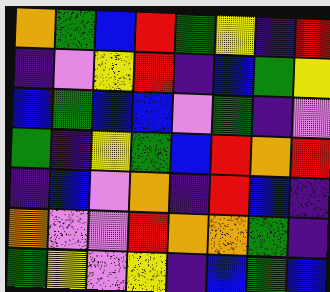[["orange", "green", "blue", "red", "green", "yellow", "indigo", "red"], ["indigo", "violet", "yellow", "red", "indigo", "blue", "green", "yellow"], ["blue", "green", "blue", "blue", "violet", "green", "indigo", "violet"], ["green", "indigo", "yellow", "green", "blue", "red", "orange", "red"], ["indigo", "blue", "violet", "orange", "indigo", "red", "blue", "indigo"], ["orange", "violet", "violet", "red", "orange", "orange", "green", "indigo"], ["green", "yellow", "violet", "yellow", "indigo", "blue", "green", "blue"]]